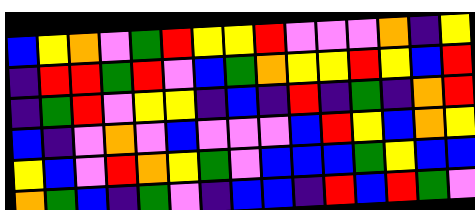[["blue", "yellow", "orange", "violet", "green", "red", "yellow", "yellow", "red", "violet", "violet", "violet", "orange", "indigo", "yellow"], ["indigo", "red", "red", "green", "red", "violet", "blue", "green", "orange", "yellow", "yellow", "red", "yellow", "blue", "red"], ["indigo", "green", "red", "violet", "yellow", "yellow", "indigo", "blue", "indigo", "red", "indigo", "green", "indigo", "orange", "red"], ["blue", "indigo", "violet", "orange", "violet", "blue", "violet", "violet", "violet", "blue", "red", "yellow", "blue", "orange", "yellow"], ["yellow", "blue", "violet", "red", "orange", "yellow", "green", "violet", "blue", "blue", "blue", "green", "yellow", "blue", "blue"], ["orange", "green", "blue", "indigo", "green", "violet", "indigo", "blue", "blue", "indigo", "red", "blue", "red", "green", "violet"]]